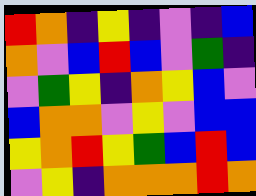[["red", "orange", "indigo", "yellow", "indigo", "violet", "indigo", "blue"], ["orange", "violet", "blue", "red", "blue", "violet", "green", "indigo"], ["violet", "green", "yellow", "indigo", "orange", "yellow", "blue", "violet"], ["blue", "orange", "orange", "violet", "yellow", "violet", "blue", "blue"], ["yellow", "orange", "red", "yellow", "green", "blue", "red", "blue"], ["violet", "yellow", "indigo", "orange", "orange", "orange", "red", "orange"]]